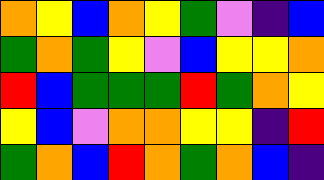[["orange", "yellow", "blue", "orange", "yellow", "green", "violet", "indigo", "blue"], ["green", "orange", "green", "yellow", "violet", "blue", "yellow", "yellow", "orange"], ["red", "blue", "green", "green", "green", "red", "green", "orange", "yellow"], ["yellow", "blue", "violet", "orange", "orange", "yellow", "yellow", "indigo", "red"], ["green", "orange", "blue", "red", "orange", "green", "orange", "blue", "indigo"]]